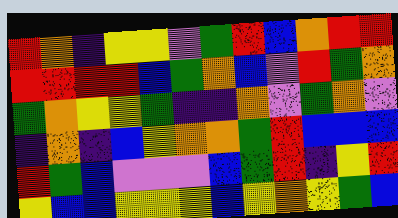[["red", "orange", "indigo", "yellow", "yellow", "violet", "green", "red", "blue", "orange", "red", "red"], ["red", "red", "red", "red", "blue", "green", "orange", "blue", "violet", "red", "green", "orange"], ["green", "orange", "yellow", "yellow", "green", "indigo", "indigo", "orange", "violet", "green", "orange", "violet"], ["indigo", "orange", "indigo", "blue", "yellow", "orange", "orange", "green", "red", "blue", "blue", "blue"], ["red", "green", "blue", "violet", "violet", "violet", "blue", "green", "red", "indigo", "yellow", "red"], ["yellow", "blue", "blue", "yellow", "yellow", "yellow", "blue", "yellow", "orange", "yellow", "green", "blue"]]